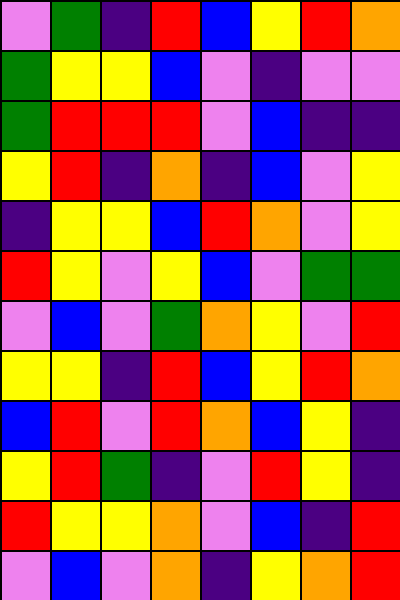[["violet", "green", "indigo", "red", "blue", "yellow", "red", "orange"], ["green", "yellow", "yellow", "blue", "violet", "indigo", "violet", "violet"], ["green", "red", "red", "red", "violet", "blue", "indigo", "indigo"], ["yellow", "red", "indigo", "orange", "indigo", "blue", "violet", "yellow"], ["indigo", "yellow", "yellow", "blue", "red", "orange", "violet", "yellow"], ["red", "yellow", "violet", "yellow", "blue", "violet", "green", "green"], ["violet", "blue", "violet", "green", "orange", "yellow", "violet", "red"], ["yellow", "yellow", "indigo", "red", "blue", "yellow", "red", "orange"], ["blue", "red", "violet", "red", "orange", "blue", "yellow", "indigo"], ["yellow", "red", "green", "indigo", "violet", "red", "yellow", "indigo"], ["red", "yellow", "yellow", "orange", "violet", "blue", "indigo", "red"], ["violet", "blue", "violet", "orange", "indigo", "yellow", "orange", "red"]]